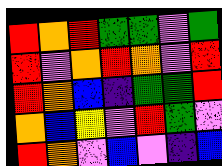[["red", "orange", "red", "green", "green", "violet", "green"], ["red", "violet", "orange", "red", "orange", "violet", "red"], ["red", "orange", "blue", "indigo", "green", "green", "red"], ["orange", "blue", "yellow", "violet", "red", "green", "violet"], ["red", "orange", "violet", "blue", "violet", "indigo", "blue"]]